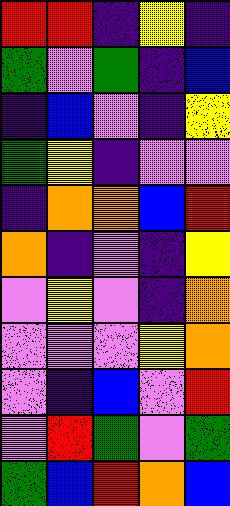[["red", "red", "indigo", "yellow", "indigo"], ["green", "violet", "green", "indigo", "blue"], ["indigo", "blue", "violet", "indigo", "yellow"], ["green", "yellow", "indigo", "violet", "violet"], ["indigo", "orange", "orange", "blue", "red"], ["orange", "indigo", "violet", "indigo", "yellow"], ["violet", "yellow", "violet", "indigo", "orange"], ["violet", "violet", "violet", "yellow", "orange"], ["violet", "indigo", "blue", "violet", "red"], ["violet", "red", "green", "violet", "green"], ["green", "blue", "red", "orange", "blue"]]